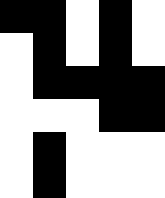[["black", "black", "white", "black", "white"], ["white", "black", "white", "black", "white"], ["white", "black", "black", "black", "black"], ["white", "white", "white", "black", "black"], ["white", "black", "white", "white", "white"], ["white", "black", "white", "white", "white"]]